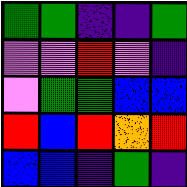[["green", "green", "indigo", "indigo", "green"], ["violet", "violet", "red", "violet", "indigo"], ["violet", "green", "green", "blue", "blue"], ["red", "blue", "red", "orange", "red"], ["blue", "blue", "indigo", "green", "indigo"]]